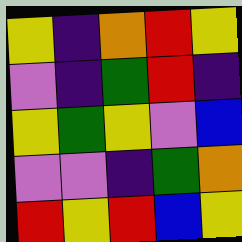[["yellow", "indigo", "orange", "red", "yellow"], ["violet", "indigo", "green", "red", "indigo"], ["yellow", "green", "yellow", "violet", "blue"], ["violet", "violet", "indigo", "green", "orange"], ["red", "yellow", "red", "blue", "yellow"]]